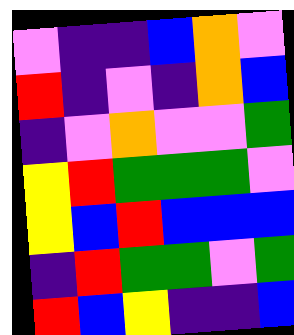[["violet", "indigo", "indigo", "blue", "orange", "violet"], ["red", "indigo", "violet", "indigo", "orange", "blue"], ["indigo", "violet", "orange", "violet", "violet", "green"], ["yellow", "red", "green", "green", "green", "violet"], ["yellow", "blue", "red", "blue", "blue", "blue"], ["indigo", "red", "green", "green", "violet", "green"], ["red", "blue", "yellow", "indigo", "indigo", "blue"]]